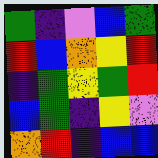[["green", "indigo", "violet", "blue", "green"], ["red", "blue", "orange", "yellow", "red"], ["indigo", "green", "yellow", "green", "red"], ["blue", "green", "indigo", "yellow", "violet"], ["orange", "red", "indigo", "blue", "blue"]]